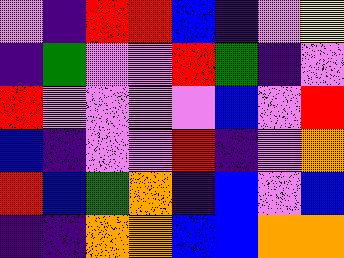[["violet", "indigo", "red", "red", "blue", "indigo", "violet", "yellow"], ["indigo", "green", "violet", "violet", "red", "green", "indigo", "violet"], ["red", "violet", "violet", "violet", "violet", "blue", "violet", "red"], ["blue", "indigo", "violet", "violet", "red", "indigo", "violet", "orange"], ["red", "blue", "green", "orange", "indigo", "blue", "violet", "blue"], ["indigo", "indigo", "orange", "orange", "blue", "blue", "orange", "orange"]]